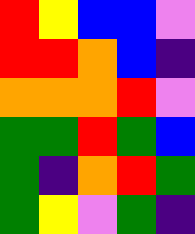[["red", "yellow", "blue", "blue", "violet"], ["red", "red", "orange", "blue", "indigo"], ["orange", "orange", "orange", "red", "violet"], ["green", "green", "red", "green", "blue"], ["green", "indigo", "orange", "red", "green"], ["green", "yellow", "violet", "green", "indigo"]]